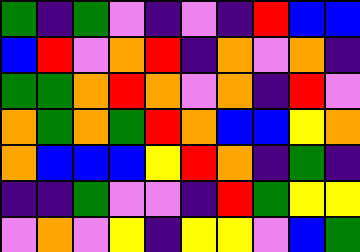[["green", "indigo", "green", "violet", "indigo", "violet", "indigo", "red", "blue", "blue"], ["blue", "red", "violet", "orange", "red", "indigo", "orange", "violet", "orange", "indigo"], ["green", "green", "orange", "red", "orange", "violet", "orange", "indigo", "red", "violet"], ["orange", "green", "orange", "green", "red", "orange", "blue", "blue", "yellow", "orange"], ["orange", "blue", "blue", "blue", "yellow", "red", "orange", "indigo", "green", "indigo"], ["indigo", "indigo", "green", "violet", "violet", "indigo", "red", "green", "yellow", "yellow"], ["violet", "orange", "violet", "yellow", "indigo", "yellow", "yellow", "violet", "blue", "green"]]